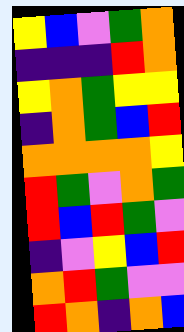[["yellow", "blue", "violet", "green", "orange"], ["indigo", "indigo", "indigo", "red", "orange"], ["yellow", "orange", "green", "yellow", "yellow"], ["indigo", "orange", "green", "blue", "red"], ["orange", "orange", "orange", "orange", "yellow"], ["red", "green", "violet", "orange", "green"], ["red", "blue", "red", "green", "violet"], ["indigo", "violet", "yellow", "blue", "red"], ["orange", "red", "green", "violet", "violet"], ["red", "orange", "indigo", "orange", "blue"]]